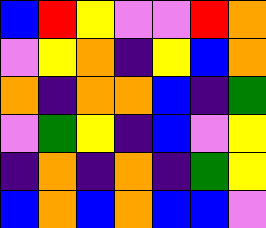[["blue", "red", "yellow", "violet", "violet", "red", "orange"], ["violet", "yellow", "orange", "indigo", "yellow", "blue", "orange"], ["orange", "indigo", "orange", "orange", "blue", "indigo", "green"], ["violet", "green", "yellow", "indigo", "blue", "violet", "yellow"], ["indigo", "orange", "indigo", "orange", "indigo", "green", "yellow"], ["blue", "orange", "blue", "orange", "blue", "blue", "violet"]]